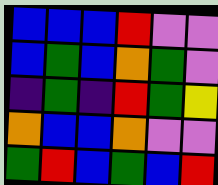[["blue", "blue", "blue", "red", "violet", "violet"], ["blue", "green", "blue", "orange", "green", "violet"], ["indigo", "green", "indigo", "red", "green", "yellow"], ["orange", "blue", "blue", "orange", "violet", "violet"], ["green", "red", "blue", "green", "blue", "red"]]